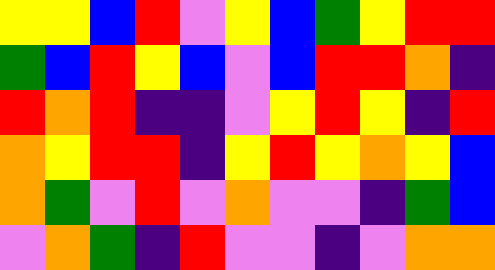[["yellow", "yellow", "blue", "red", "violet", "yellow", "blue", "green", "yellow", "red", "red"], ["green", "blue", "red", "yellow", "blue", "violet", "blue", "red", "red", "orange", "indigo"], ["red", "orange", "red", "indigo", "indigo", "violet", "yellow", "red", "yellow", "indigo", "red"], ["orange", "yellow", "red", "red", "indigo", "yellow", "red", "yellow", "orange", "yellow", "blue"], ["orange", "green", "violet", "red", "violet", "orange", "violet", "violet", "indigo", "green", "blue"], ["violet", "orange", "green", "indigo", "red", "violet", "violet", "indigo", "violet", "orange", "orange"]]